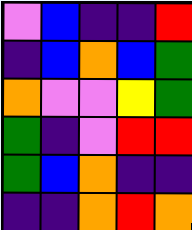[["violet", "blue", "indigo", "indigo", "red"], ["indigo", "blue", "orange", "blue", "green"], ["orange", "violet", "violet", "yellow", "green"], ["green", "indigo", "violet", "red", "red"], ["green", "blue", "orange", "indigo", "indigo"], ["indigo", "indigo", "orange", "red", "orange"]]